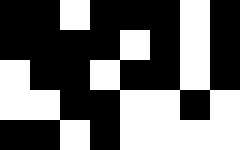[["black", "black", "white", "black", "black", "black", "white", "black"], ["black", "black", "black", "black", "white", "black", "white", "black"], ["white", "black", "black", "white", "black", "black", "white", "black"], ["white", "white", "black", "black", "white", "white", "black", "white"], ["black", "black", "white", "black", "white", "white", "white", "white"]]